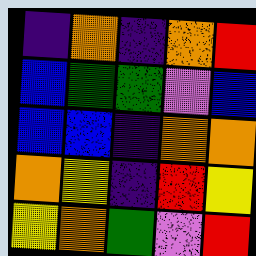[["indigo", "orange", "indigo", "orange", "red"], ["blue", "green", "green", "violet", "blue"], ["blue", "blue", "indigo", "orange", "orange"], ["orange", "yellow", "indigo", "red", "yellow"], ["yellow", "orange", "green", "violet", "red"]]